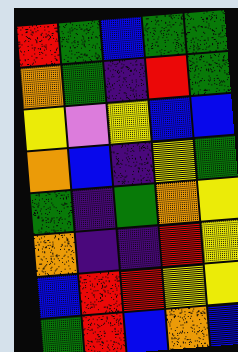[["red", "green", "blue", "green", "green"], ["orange", "green", "indigo", "red", "green"], ["yellow", "violet", "yellow", "blue", "blue"], ["orange", "blue", "indigo", "yellow", "green"], ["green", "indigo", "green", "orange", "yellow"], ["orange", "indigo", "indigo", "red", "yellow"], ["blue", "red", "red", "yellow", "yellow"], ["green", "red", "blue", "orange", "blue"]]